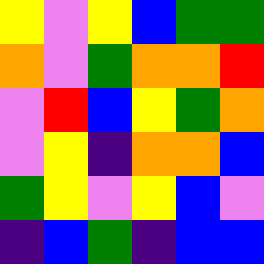[["yellow", "violet", "yellow", "blue", "green", "green"], ["orange", "violet", "green", "orange", "orange", "red"], ["violet", "red", "blue", "yellow", "green", "orange"], ["violet", "yellow", "indigo", "orange", "orange", "blue"], ["green", "yellow", "violet", "yellow", "blue", "violet"], ["indigo", "blue", "green", "indigo", "blue", "blue"]]